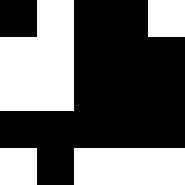[["black", "white", "black", "black", "white"], ["white", "white", "black", "black", "black"], ["white", "white", "black", "black", "black"], ["black", "black", "black", "black", "black"], ["white", "black", "white", "white", "white"]]